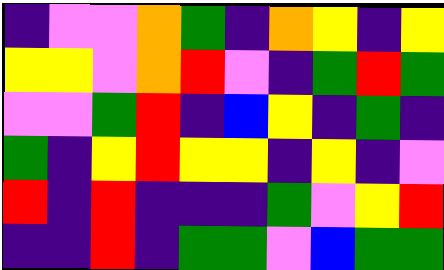[["indigo", "violet", "violet", "orange", "green", "indigo", "orange", "yellow", "indigo", "yellow"], ["yellow", "yellow", "violet", "orange", "red", "violet", "indigo", "green", "red", "green"], ["violet", "violet", "green", "red", "indigo", "blue", "yellow", "indigo", "green", "indigo"], ["green", "indigo", "yellow", "red", "yellow", "yellow", "indigo", "yellow", "indigo", "violet"], ["red", "indigo", "red", "indigo", "indigo", "indigo", "green", "violet", "yellow", "red"], ["indigo", "indigo", "red", "indigo", "green", "green", "violet", "blue", "green", "green"]]